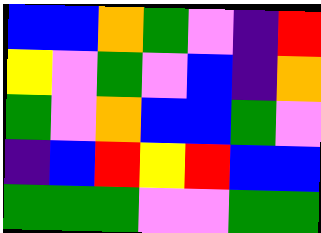[["blue", "blue", "orange", "green", "violet", "indigo", "red"], ["yellow", "violet", "green", "violet", "blue", "indigo", "orange"], ["green", "violet", "orange", "blue", "blue", "green", "violet"], ["indigo", "blue", "red", "yellow", "red", "blue", "blue"], ["green", "green", "green", "violet", "violet", "green", "green"]]